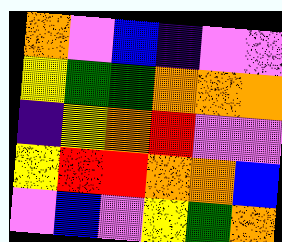[["orange", "violet", "blue", "indigo", "violet", "violet"], ["yellow", "green", "green", "orange", "orange", "orange"], ["indigo", "yellow", "orange", "red", "violet", "violet"], ["yellow", "red", "red", "orange", "orange", "blue"], ["violet", "blue", "violet", "yellow", "green", "orange"]]